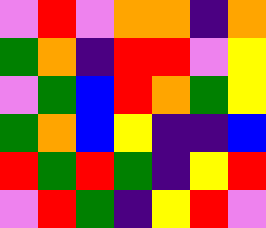[["violet", "red", "violet", "orange", "orange", "indigo", "orange"], ["green", "orange", "indigo", "red", "red", "violet", "yellow"], ["violet", "green", "blue", "red", "orange", "green", "yellow"], ["green", "orange", "blue", "yellow", "indigo", "indigo", "blue"], ["red", "green", "red", "green", "indigo", "yellow", "red"], ["violet", "red", "green", "indigo", "yellow", "red", "violet"]]